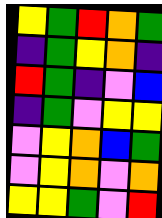[["yellow", "green", "red", "orange", "green"], ["indigo", "green", "yellow", "orange", "indigo"], ["red", "green", "indigo", "violet", "blue"], ["indigo", "green", "violet", "yellow", "yellow"], ["violet", "yellow", "orange", "blue", "green"], ["violet", "yellow", "orange", "violet", "orange"], ["yellow", "yellow", "green", "violet", "red"]]